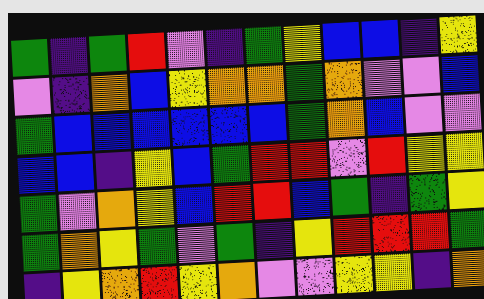[["green", "indigo", "green", "red", "violet", "indigo", "green", "yellow", "blue", "blue", "indigo", "yellow"], ["violet", "indigo", "orange", "blue", "yellow", "orange", "orange", "green", "orange", "violet", "violet", "blue"], ["green", "blue", "blue", "blue", "blue", "blue", "blue", "green", "orange", "blue", "violet", "violet"], ["blue", "blue", "indigo", "yellow", "blue", "green", "red", "red", "violet", "red", "yellow", "yellow"], ["green", "violet", "orange", "yellow", "blue", "red", "red", "blue", "green", "indigo", "green", "yellow"], ["green", "orange", "yellow", "green", "violet", "green", "indigo", "yellow", "red", "red", "red", "green"], ["indigo", "yellow", "orange", "red", "yellow", "orange", "violet", "violet", "yellow", "yellow", "indigo", "orange"]]